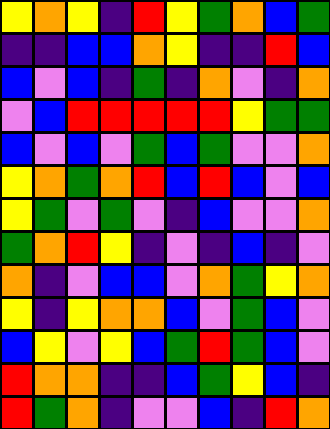[["yellow", "orange", "yellow", "indigo", "red", "yellow", "green", "orange", "blue", "green"], ["indigo", "indigo", "blue", "blue", "orange", "yellow", "indigo", "indigo", "red", "blue"], ["blue", "violet", "blue", "indigo", "green", "indigo", "orange", "violet", "indigo", "orange"], ["violet", "blue", "red", "red", "red", "red", "red", "yellow", "green", "green"], ["blue", "violet", "blue", "violet", "green", "blue", "green", "violet", "violet", "orange"], ["yellow", "orange", "green", "orange", "red", "blue", "red", "blue", "violet", "blue"], ["yellow", "green", "violet", "green", "violet", "indigo", "blue", "violet", "violet", "orange"], ["green", "orange", "red", "yellow", "indigo", "violet", "indigo", "blue", "indigo", "violet"], ["orange", "indigo", "violet", "blue", "blue", "violet", "orange", "green", "yellow", "orange"], ["yellow", "indigo", "yellow", "orange", "orange", "blue", "violet", "green", "blue", "violet"], ["blue", "yellow", "violet", "yellow", "blue", "green", "red", "green", "blue", "violet"], ["red", "orange", "orange", "indigo", "indigo", "blue", "green", "yellow", "blue", "indigo"], ["red", "green", "orange", "indigo", "violet", "violet", "blue", "indigo", "red", "orange"]]